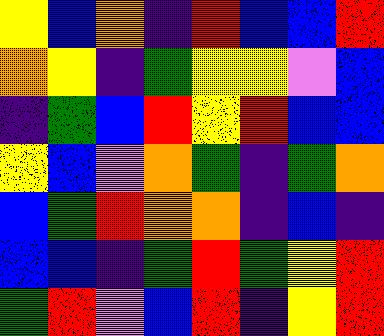[["yellow", "blue", "orange", "indigo", "red", "blue", "blue", "red"], ["orange", "yellow", "indigo", "green", "yellow", "yellow", "violet", "blue"], ["indigo", "green", "blue", "red", "yellow", "red", "blue", "blue"], ["yellow", "blue", "violet", "orange", "green", "indigo", "green", "orange"], ["blue", "green", "red", "orange", "orange", "indigo", "blue", "indigo"], ["blue", "blue", "indigo", "green", "red", "green", "yellow", "red"], ["green", "red", "violet", "blue", "red", "indigo", "yellow", "red"]]